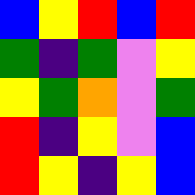[["blue", "yellow", "red", "blue", "red"], ["green", "indigo", "green", "violet", "yellow"], ["yellow", "green", "orange", "violet", "green"], ["red", "indigo", "yellow", "violet", "blue"], ["red", "yellow", "indigo", "yellow", "blue"]]